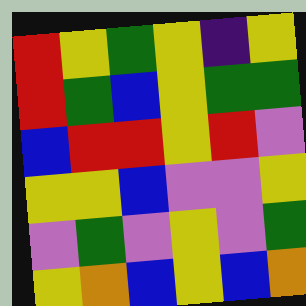[["red", "yellow", "green", "yellow", "indigo", "yellow"], ["red", "green", "blue", "yellow", "green", "green"], ["blue", "red", "red", "yellow", "red", "violet"], ["yellow", "yellow", "blue", "violet", "violet", "yellow"], ["violet", "green", "violet", "yellow", "violet", "green"], ["yellow", "orange", "blue", "yellow", "blue", "orange"]]